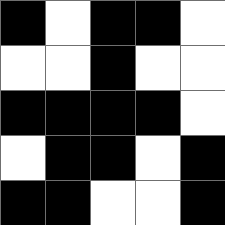[["black", "white", "black", "black", "white"], ["white", "white", "black", "white", "white"], ["black", "black", "black", "black", "white"], ["white", "black", "black", "white", "black"], ["black", "black", "white", "white", "black"]]